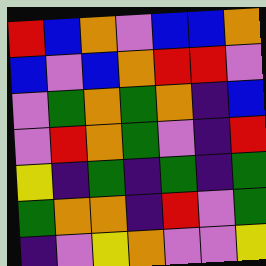[["red", "blue", "orange", "violet", "blue", "blue", "orange"], ["blue", "violet", "blue", "orange", "red", "red", "violet"], ["violet", "green", "orange", "green", "orange", "indigo", "blue"], ["violet", "red", "orange", "green", "violet", "indigo", "red"], ["yellow", "indigo", "green", "indigo", "green", "indigo", "green"], ["green", "orange", "orange", "indigo", "red", "violet", "green"], ["indigo", "violet", "yellow", "orange", "violet", "violet", "yellow"]]